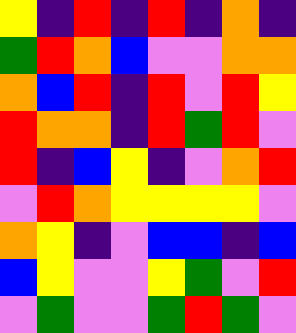[["yellow", "indigo", "red", "indigo", "red", "indigo", "orange", "indigo"], ["green", "red", "orange", "blue", "violet", "violet", "orange", "orange"], ["orange", "blue", "red", "indigo", "red", "violet", "red", "yellow"], ["red", "orange", "orange", "indigo", "red", "green", "red", "violet"], ["red", "indigo", "blue", "yellow", "indigo", "violet", "orange", "red"], ["violet", "red", "orange", "yellow", "yellow", "yellow", "yellow", "violet"], ["orange", "yellow", "indigo", "violet", "blue", "blue", "indigo", "blue"], ["blue", "yellow", "violet", "violet", "yellow", "green", "violet", "red"], ["violet", "green", "violet", "violet", "green", "red", "green", "violet"]]